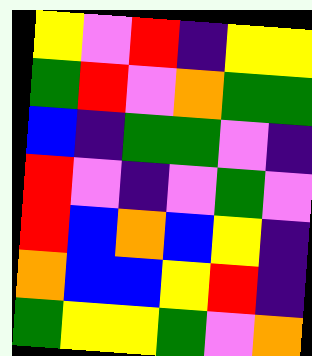[["yellow", "violet", "red", "indigo", "yellow", "yellow"], ["green", "red", "violet", "orange", "green", "green"], ["blue", "indigo", "green", "green", "violet", "indigo"], ["red", "violet", "indigo", "violet", "green", "violet"], ["red", "blue", "orange", "blue", "yellow", "indigo"], ["orange", "blue", "blue", "yellow", "red", "indigo"], ["green", "yellow", "yellow", "green", "violet", "orange"]]